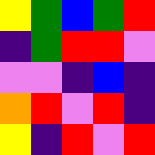[["yellow", "green", "blue", "green", "red"], ["indigo", "green", "red", "red", "violet"], ["violet", "violet", "indigo", "blue", "indigo"], ["orange", "red", "violet", "red", "indigo"], ["yellow", "indigo", "red", "violet", "red"]]